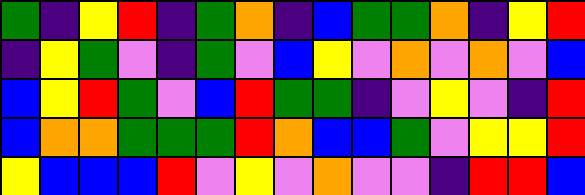[["green", "indigo", "yellow", "red", "indigo", "green", "orange", "indigo", "blue", "green", "green", "orange", "indigo", "yellow", "red"], ["indigo", "yellow", "green", "violet", "indigo", "green", "violet", "blue", "yellow", "violet", "orange", "violet", "orange", "violet", "blue"], ["blue", "yellow", "red", "green", "violet", "blue", "red", "green", "green", "indigo", "violet", "yellow", "violet", "indigo", "red"], ["blue", "orange", "orange", "green", "green", "green", "red", "orange", "blue", "blue", "green", "violet", "yellow", "yellow", "red"], ["yellow", "blue", "blue", "blue", "red", "violet", "yellow", "violet", "orange", "violet", "violet", "indigo", "red", "red", "blue"]]